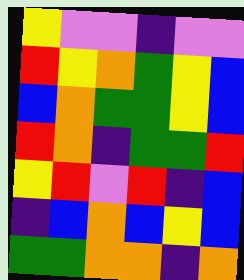[["yellow", "violet", "violet", "indigo", "violet", "violet"], ["red", "yellow", "orange", "green", "yellow", "blue"], ["blue", "orange", "green", "green", "yellow", "blue"], ["red", "orange", "indigo", "green", "green", "red"], ["yellow", "red", "violet", "red", "indigo", "blue"], ["indigo", "blue", "orange", "blue", "yellow", "blue"], ["green", "green", "orange", "orange", "indigo", "orange"]]